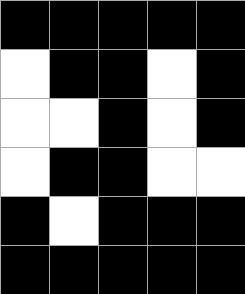[["black", "black", "black", "black", "black"], ["white", "black", "black", "white", "black"], ["white", "white", "black", "white", "black"], ["white", "black", "black", "white", "white"], ["black", "white", "black", "black", "black"], ["black", "black", "black", "black", "black"]]